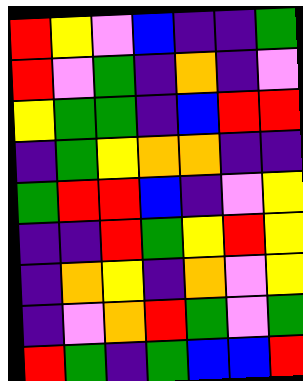[["red", "yellow", "violet", "blue", "indigo", "indigo", "green"], ["red", "violet", "green", "indigo", "orange", "indigo", "violet"], ["yellow", "green", "green", "indigo", "blue", "red", "red"], ["indigo", "green", "yellow", "orange", "orange", "indigo", "indigo"], ["green", "red", "red", "blue", "indigo", "violet", "yellow"], ["indigo", "indigo", "red", "green", "yellow", "red", "yellow"], ["indigo", "orange", "yellow", "indigo", "orange", "violet", "yellow"], ["indigo", "violet", "orange", "red", "green", "violet", "green"], ["red", "green", "indigo", "green", "blue", "blue", "red"]]